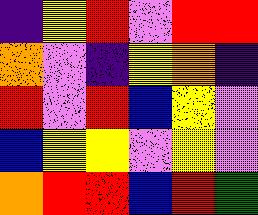[["indigo", "yellow", "red", "violet", "red", "red"], ["orange", "violet", "indigo", "yellow", "orange", "indigo"], ["red", "violet", "red", "blue", "yellow", "violet"], ["blue", "yellow", "yellow", "violet", "yellow", "violet"], ["orange", "red", "red", "blue", "red", "green"]]